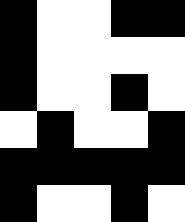[["black", "white", "white", "black", "black"], ["black", "white", "white", "white", "white"], ["black", "white", "white", "black", "white"], ["white", "black", "white", "white", "black"], ["black", "black", "black", "black", "black"], ["black", "white", "white", "black", "white"]]